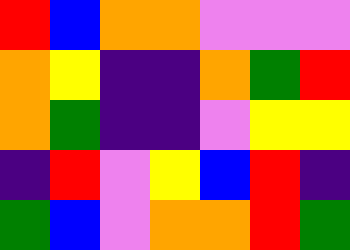[["red", "blue", "orange", "orange", "violet", "violet", "violet"], ["orange", "yellow", "indigo", "indigo", "orange", "green", "red"], ["orange", "green", "indigo", "indigo", "violet", "yellow", "yellow"], ["indigo", "red", "violet", "yellow", "blue", "red", "indigo"], ["green", "blue", "violet", "orange", "orange", "red", "green"]]